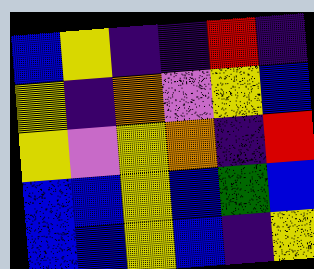[["blue", "yellow", "indigo", "indigo", "red", "indigo"], ["yellow", "indigo", "orange", "violet", "yellow", "blue"], ["yellow", "violet", "yellow", "orange", "indigo", "red"], ["blue", "blue", "yellow", "blue", "green", "blue"], ["blue", "blue", "yellow", "blue", "indigo", "yellow"]]